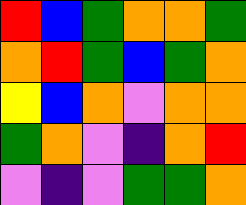[["red", "blue", "green", "orange", "orange", "green"], ["orange", "red", "green", "blue", "green", "orange"], ["yellow", "blue", "orange", "violet", "orange", "orange"], ["green", "orange", "violet", "indigo", "orange", "red"], ["violet", "indigo", "violet", "green", "green", "orange"]]